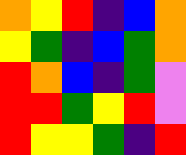[["orange", "yellow", "red", "indigo", "blue", "orange"], ["yellow", "green", "indigo", "blue", "green", "orange"], ["red", "orange", "blue", "indigo", "green", "violet"], ["red", "red", "green", "yellow", "red", "violet"], ["red", "yellow", "yellow", "green", "indigo", "red"]]